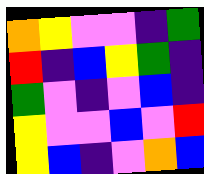[["orange", "yellow", "violet", "violet", "indigo", "green"], ["red", "indigo", "blue", "yellow", "green", "indigo"], ["green", "violet", "indigo", "violet", "blue", "indigo"], ["yellow", "violet", "violet", "blue", "violet", "red"], ["yellow", "blue", "indigo", "violet", "orange", "blue"]]